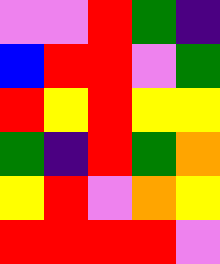[["violet", "violet", "red", "green", "indigo"], ["blue", "red", "red", "violet", "green"], ["red", "yellow", "red", "yellow", "yellow"], ["green", "indigo", "red", "green", "orange"], ["yellow", "red", "violet", "orange", "yellow"], ["red", "red", "red", "red", "violet"]]